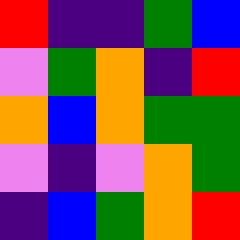[["red", "indigo", "indigo", "green", "blue"], ["violet", "green", "orange", "indigo", "red"], ["orange", "blue", "orange", "green", "green"], ["violet", "indigo", "violet", "orange", "green"], ["indigo", "blue", "green", "orange", "red"]]